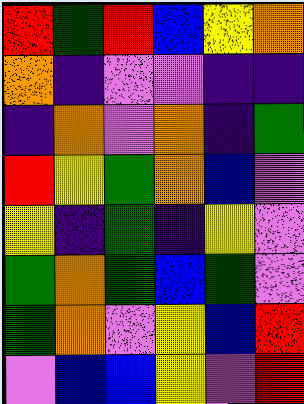[["red", "green", "red", "blue", "yellow", "orange"], ["orange", "indigo", "violet", "violet", "indigo", "indigo"], ["indigo", "orange", "violet", "orange", "indigo", "green"], ["red", "yellow", "green", "orange", "blue", "violet"], ["yellow", "indigo", "green", "indigo", "yellow", "violet"], ["green", "orange", "green", "blue", "green", "violet"], ["green", "orange", "violet", "yellow", "blue", "red"], ["violet", "blue", "blue", "yellow", "violet", "red"]]